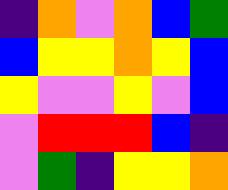[["indigo", "orange", "violet", "orange", "blue", "green"], ["blue", "yellow", "yellow", "orange", "yellow", "blue"], ["yellow", "violet", "violet", "yellow", "violet", "blue"], ["violet", "red", "red", "red", "blue", "indigo"], ["violet", "green", "indigo", "yellow", "yellow", "orange"]]